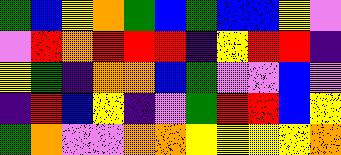[["green", "blue", "yellow", "orange", "green", "blue", "green", "blue", "blue", "yellow", "violet"], ["violet", "red", "orange", "red", "red", "red", "indigo", "yellow", "red", "red", "indigo"], ["yellow", "green", "indigo", "orange", "orange", "blue", "green", "violet", "violet", "blue", "violet"], ["indigo", "red", "blue", "yellow", "indigo", "violet", "green", "red", "red", "blue", "yellow"], ["green", "orange", "violet", "violet", "orange", "orange", "yellow", "yellow", "yellow", "yellow", "orange"]]